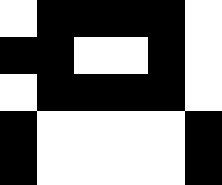[["white", "black", "black", "black", "black", "white"], ["black", "black", "white", "white", "black", "white"], ["white", "black", "black", "black", "black", "white"], ["black", "white", "white", "white", "white", "black"], ["black", "white", "white", "white", "white", "black"]]